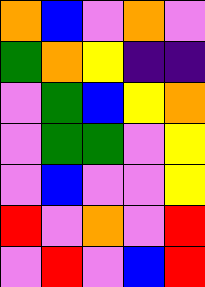[["orange", "blue", "violet", "orange", "violet"], ["green", "orange", "yellow", "indigo", "indigo"], ["violet", "green", "blue", "yellow", "orange"], ["violet", "green", "green", "violet", "yellow"], ["violet", "blue", "violet", "violet", "yellow"], ["red", "violet", "orange", "violet", "red"], ["violet", "red", "violet", "blue", "red"]]